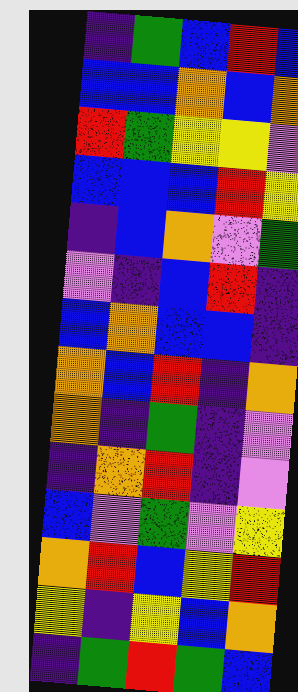[["indigo", "green", "blue", "red", "blue"], ["blue", "blue", "orange", "blue", "orange"], ["red", "green", "yellow", "yellow", "violet"], ["blue", "blue", "blue", "red", "yellow"], ["indigo", "blue", "orange", "violet", "green"], ["violet", "indigo", "blue", "red", "indigo"], ["blue", "orange", "blue", "blue", "indigo"], ["orange", "blue", "red", "indigo", "orange"], ["orange", "indigo", "green", "indigo", "violet"], ["indigo", "orange", "red", "indigo", "violet"], ["blue", "violet", "green", "violet", "yellow"], ["orange", "red", "blue", "yellow", "red"], ["yellow", "indigo", "yellow", "blue", "orange"], ["indigo", "green", "red", "green", "blue"]]